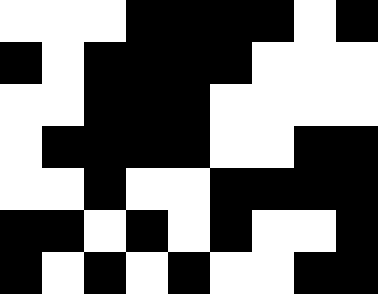[["white", "white", "white", "black", "black", "black", "black", "white", "black"], ["black", "white", "black", "black", "black", "black", "white", "white", "white"], ["white", "white", "black", "black", "black", "white", "white", "white", "white"], ["white", "black", "black", "black", "black", "white", "white", "black", "black"], ["white", "white", "black", "white", "white", "black", "black", "black", "black"], ["black", "black", "white", "black", "white", "black", "white", "white", "black"], ["black", "white", "black", "white", "black", "white", "white", "black", "black"]]